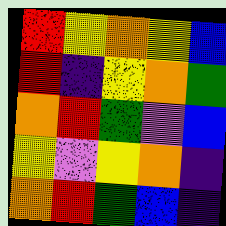[["red", "yellow", "orange", "yellow", "blue"], ["red", "indigo", "yellow", "orange", "green"], ["orange", "red", "green", "violet", "blue"], ["yellow", "violet", "yellow", "orange", "indigo"], ["orange", "red", "green", "blue", "indigo"]]